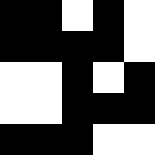[["black", "black", "white", "black", "white"], ["black", "black", "black", "black", "white"], ["white", "white", "black", "white", "black"], ["white", "white", "black", "black", "black"], ["black", "black", "black", "white", "white"]]